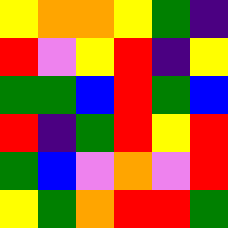[["yellow", "orange", "orange", "yellow", "green", "indigo"], ["red", "violet", "yellow", "red", "indigo", "yellow"], ["green", "green", "blue", "red", "green", "blue"], ["red", "indigo", "green", "red", "yellow", "red"], ["green", "blue", "violet", "orange", "violet", "red"], ["yellow", "green", "orange", "red", "red", "green"]]